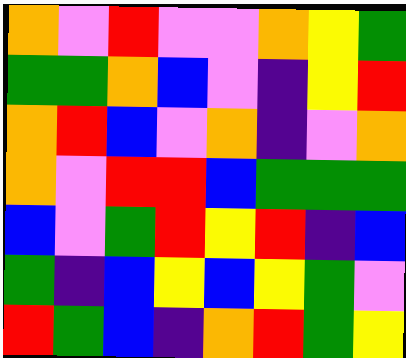[["orange", "violet", "red", "violet", "violet", "orange", "yellow", "green"], ["green", "green", "orange", "blue", "violet", "indigo", "yellow", "red"], ["orange", "red", "blue", "violet", "orange", "indigo", "violet", "orange"], ["orange", "violet", "red", "red", "blue", "green", "green", "green"], ["blue", "violet", "green", "red", "yellow", "red", "indigo", "blue"], ["green", "indigo", "blue", "yellow", "blue", "yellow", "green", "violet"], ["red", "green", "blue", "indigo", "orange", "red", "green", "yellow"]]